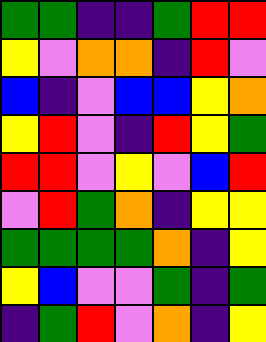[["green", "green", "indigo", "indigo", "green", "red", "red"], ["yellow", "violet", "orange", "orange", "indigo", "red", "violet"], ["blue", "indigo", "violet", "blue", "blue", "yellow", "orange"], ["yellow", "red", "violet", "indigo", "red", "yellow", "green"], ["red", "red", "violet", "yellow", "violet", "blue", "red"], ["violet", "red", "green", "orange", "indigo", "yellow", "yellow"], ["green", "green", "green", "green", "orange", "indigo", "yellow"], ["yellow", "blue", "violet", "violet", "green", "indigo", "green"], ["indigo", "green", "red", "violet", "orange", "indigo", "yellow"]]